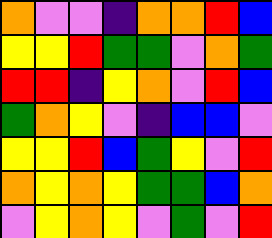[["orange", "violet", "violet", "indigo", "orange", "orange", "red", "blue"], ["yellow", "yellow", "red", "green", "green", "violet", "orange", "green"], ["red", "red", "indigo", "yellow", "orange", "violet", "red", "blue"], ["green", "orange", "yellow", "violet", "indigo", "blue", "blue", "violet"], ["yellow", "yellow", "red", "blue", "green", "yellow", "violet", "red"], ["orange", "yellow", "orange", "yellow", "green", "green", "blue", "orange"], ["violet", "yellow", "orange", "yellow", "violet", "green", "violet", "red"]]